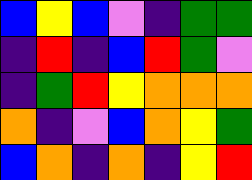[["blue", "yellow", "blue", "violet", "indigo", "green", "green"], ["indigo", "red", "indigo", "blue", "red", "green", "violet"], ["indigo", "green", "red", "yellow", "orange", "orange", "orange"], ["orange", "indigo", "violet", "blue", "orange", "yellow", "green"], ["blue", "orange", "indigo", "orange", "indigo", "yellow", "red"]]